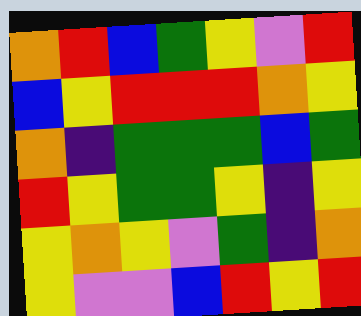[["orange", "red", "blue", "green", "yellow", "violet", "red"], ["blue", "yellow", "red", "red", "red", "orange", "yellow"], ["orange", "indigo", "green", "green", "green", "blue", "green"], ["red", "yellow", "green", "green", "yellow", "indigo", "yellow"], ["yellow", "orange", "yellow", "violet", "green", "indigo", "orange"], ["yellow", "violet", "violet", "blue", "red", "yellow", "red"]]